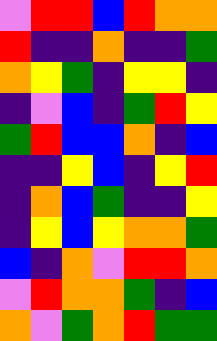[["violet", "red", "red", "blue", "red", "orange", "orange"], ["red", "indigo", "indigo", "orange", "indigo", "indigo", "green"], ["orange", "yellow", "green", "indigo", "yellow", "yellow", "indigo"], ["indigo", "violet", "blue", "indigo", "green", "red", "yellow"], ["green", "red", "blue", "blue", "orange", "indigo", "blue"], ["indigo", "indigo", "yellow", "blue", "indigo", "yellow", "red"], ["indigo", "orange", "blue", "green", "indigo", "indigo", "yellow"], ["indigo", "yellow", "blue", "yellow", "orange", "orange", "green"], ["blue", "indigo", "orange", "violet", "red", "red", "orange"], ["violet", "red", "orange", "orange", "green", "indigo", "blue"], ["orange", "violet", "green", "orange", "red", "green", "green"]]